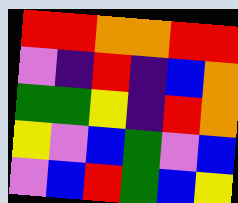[["red", "red", "orange", "orange", "red", "red"], ["violet", "indigo", "red", "indigo", "blue", "orange"], ["green", "green", "yellow", "indigo", "red", "orange"], ["yellow", "violet", "blue", "green", "violet", "blue"], ["violet", "blue", "red", "green", "blue", "yellow"]]